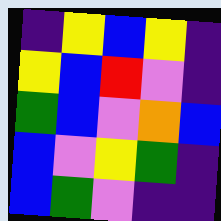[["indigo", "yellow", "blue", "yellow", "indigo"], ["yellow", "blue", "red", "violet", "indigo"], ["green", "blue", "violet", "orange", "blue"], ["blue", "violet", "yellow", "green", "indigo"], ["blue", "green", "violet", "indigo", "indigo"]]